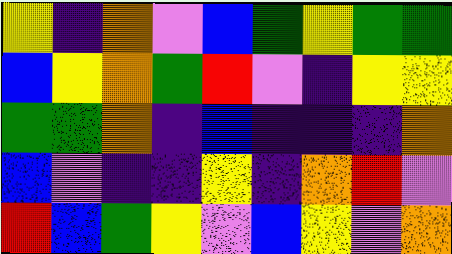[["yellow", "indigo", "orange", "violet", "blue", "green", "yellow", "green", "green"], ["blue", "yellow", "orange", "green", "red", "violet", "indigo", "yellow", "yellow"], ["green", "green", "orange", "indigo", "blue", "indigo", "indigo", "indigo", "orange"], ["blue", "violet", "indigo", "indigo", "yellow", "indigo", "orange", "red", "violet"], ["red", "blue", "green", "yellow", "violet", "blue", "yellow", "violet", "orange"]]